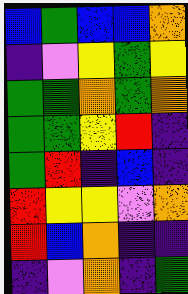[["blue", "green", "blue", "blue", "orange"], ["indigo", "violet", "yellow", "green", "yellow"], ["green", "green", "orange", "green", "orange"], ["green", "green", "yellow", "red", "indigo"], ["green", "red", "indigo", "blue", "indigo"], ["red", "yellow", "yellow", "violet", "orange"], ["red", "blue", "orange", "indigo", "indigo"], ["indigo", "violet", "orange", "indigo", "green"]]